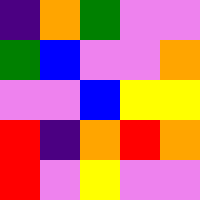[["indigo", "orange", "green", "violet", "violet"], ["green", "blue", "violet", "violet", "orange"], ["violet", "violet", "blue", "yellow", "yellow"], ["red", "indigo", "orange", "red", "orange"], ["red", "violet", "yellow", "violet", "violet"]]